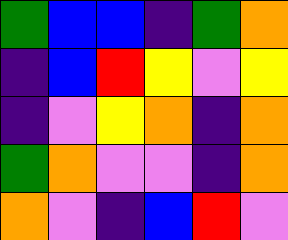[["green", "blue", "blue", "indigo", "green", "orange"], ["indigo", "blue", "red", "yellow", "violet", "yellow"], ["indigo", "violet", "yellow", "orange", "indigo", "orange"], ["green", "orange", "violet", "violet", "indigo", "orange"], ["orange", "violet", "indigo", "blue", "red", "violet"]]